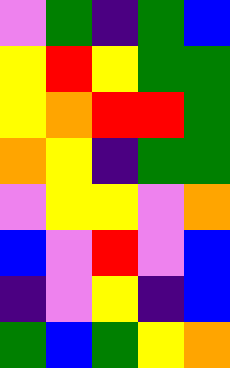[["violet", "green", "indigo", "green", "blue"], ["yellow", "red", "yellow", "green", "green"], ["yellow", "orange", "red", "red", "green"], ["orange", "yellow", "indigo", "green", "green"], ["violet", "yellow", "yellow", "violet", "orange"], ["blue", "violet", "red", "violet", "blue"], ["indigo", "violet", "yellow", "indigo", "blue"], ["green", "blue", "green", "yellow", "orange"]]